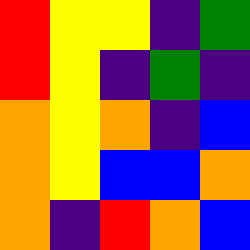[["red", "yellow", "yellow", "indigo", "green"], ["red", "yellow", "indigo", "green", "indigo"], ["orange", "yellow", "orange", "indigo", "blue"], ["orange", "yellow", "blue", "blue", "orange"], ["orange", "indigo", "red", "orange", "blue"]]